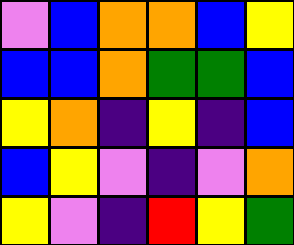[["violet", "blue", "orange", "orange", "blue", "yellow"], ["blue", "blue", "orange", "green", "green", "blue"], ["yellow", "orange", "indigo", "yellow", "indigo", "blue"], ["blue", "yellow", "violet", "indigo", "violet", "orange"], ["yellow", "violet", "indigo", "red", "yellow", "green"]]